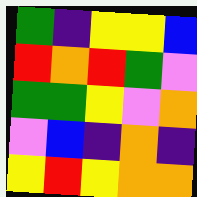[["green", "indigo", "yellow", "yellow", "blue"], ["red", "orange", "red", "green", "violet"], ["green", "green", "yellow", "violet", "orange"], ["violet", "blue", "indigo", "orange", "indigo"], ["yellow", "red", "yellow", "orange", "orange"]]